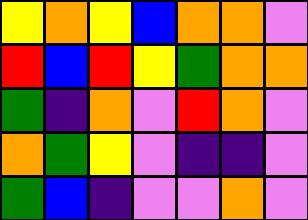[["yellow", "orange", "yellow", "blue", "orange", "orange", "violet"], ["red", "blue", "red", "yellow", "green", "orange", "orange"], ["green", "indigo", "orange", "violet", "red", "orange", "violet"], ["orange", "green", "yellow", "violet", "indigo", "indigo", "violet"], ["green", "blue", "indigo", "violet", "violet", "orange", "violet"]]